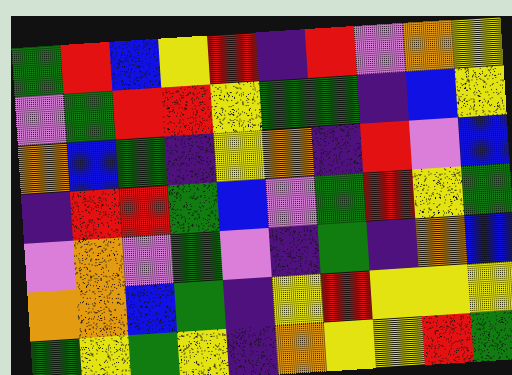[["green", "red", "blue", "yellow", "red", "indigo", "red", "violet", "orange", "yellow"], ["violet", "green", "red", "red", "yellow", "green", "green", "indigo", "blue", "yellow"], ["orange", "blue", "green", "indigo", "yellow", "orange", "indigo", "red", "violet", "blue"], ["indigo", "red", "red", "green", "blue", "violet", "green", "red", "yellow", "green"], ["violet", "orange", "violet", "green", "violet", "indigo", "green", "indigo", "orange", "blue"], ["orange", "orange", "blue", "green", "indigo", "yellow", "red", "yellow", "yellow", "yellow"], ["green", "yellow", "green", "yellow", "indigo", "orange", "yellow", "yellow", "red", "green"]]